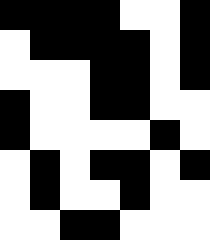[["black", "black", "black", "black", "white", "white", "black"], ["white", "black", "black", "black", "black", "white", "black"], ["white", "white", "white", "black", "black", "white", "black"], ["black", "white", "white", "black", "black", "white", "white"], ["black", "white", "white", "white", "white", "black", "white"], ["white", "black", "white", "black", "black", "white", "black"], ["white", "black", "white", "white", "black", "white", "white"], ["white", "white", "black", "black", "white", "white", "white"]]